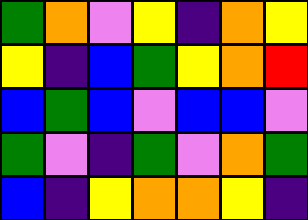[["green", "orange", "violet", "yellow", "indigo", "orange", "yellow"], ["yellow", "indigo", "blue", "green", "yellow", "orange", "red"], ["blue", "green", "blue", "violet", "blue", "blue", "violet"], ["green", "violet", "indigo", "green", "violet", "orange", "green"], ["blue", "indigo", "yellow", "orange", "orange", "yellow", "indigo"]]